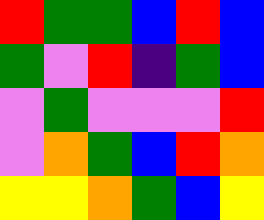[["red", "green", "green", "blue", "red", "blue"], ["green", "violet", "red", "indigo", "green", "blue"], ["violet", "green", "violet", "violet", "violet", "red"], ["violet", "orange", "green", "blue", "red", "orange"], ["yellow", "yellow", "orange", "green", "blue", "yellow"]]